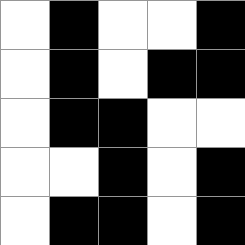[["white", "black", "white", "white", "black"], ["white", "black", "white", "black", "black"], ["white", "black", "black", "white", "white"], ["white", "white", "black", "white", "black"], ["white", "black", "black", "white", "black"]]